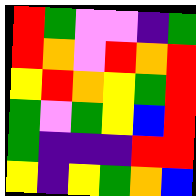[["red", "green", "violet", "violet", "indigo", "green"], ["red", "orange", "violet", "red", "orange", "red"], ["yellow", "red", "orange", "yellow", "green", "red"], ["green", "violet", "green", "yellow", "blue", "red"], ["green", "indigo", "indigo", "indigo", "red", "red"], ["yellow", "indigo", "yellow", "green", "orange", "blue"]]